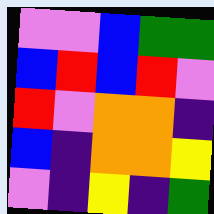[["violet", "violet", "blue", "green", "green"], ["blue", "red", "blue", "red", "violet"], ["red", "violet", "orange", "orange", "indigo"], ["blue", "indigo", "orange", "orange", "yellow"], ["violet", "indigo", "yellow", "indigo", "green"]]